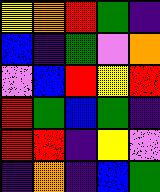[["yellow", "orange", "red", "green", "indigo"], ["blue", "indigo", "green", "violet", "orange"], ["violet", "blue", "red", "yellow", "red"], ["red", "green", "blue", "green", "indigo"], ["red", "red", "indigo", "yellow", "violet"], ["indigo", "orange", "indigo", "blue", "green"]]